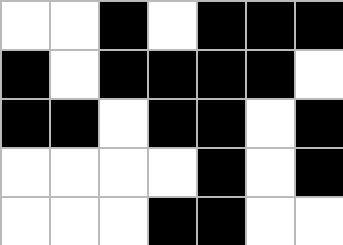[["white", "white", "black", "white", "black", "black", "black"], ["black", "white", "black", "black", "black", "black", "white"], ["black", "black", "white", "black", "black", "white", "black"], ["white", "white", "white", "white", "black", "white", "black"], ["white", "white", "white", "black", "black", "white", "white"]]